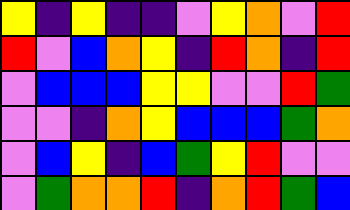[["yellow", "indigo", "yellow", "indigo", "indigo", "violet", "yellow", "orange", "violet", "red"], ["red", "violet", "blue", "orange", "yellow", "indigo", "red", "orange", "indigo", "red"], ["violet", "blue", "blue", "blue", "yellow", "yellow", "violet", "violet", "red", "green"], ["violet", "violet", "indigo", "orange", "yellow", "blue", "blue", "blue", "green", "orange"], ["violet", "blue", "yellow", "indigo", "blue", "green", "yellow", "red", "violet", "violet"], ["violet", "green", "orange", "orange", "red", "indigo", "orange", "red", "green", "blue"]]